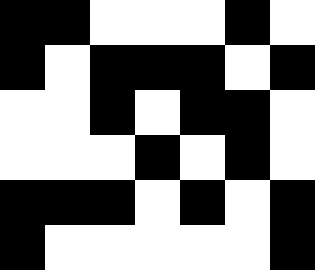[["black", "black", "white", "white", "white", "black", "white"], ["black", "white", "black", "black", "black", "white", "black"], ["white", "white", "black", "white", "black", "black", "white"], ["white", "white", "white", "black", "white", "black", "white"], ["black", "black", "black", "white", "black", "white", "black"], ["black", "white", "white", "white", "white", "white", "black"]]